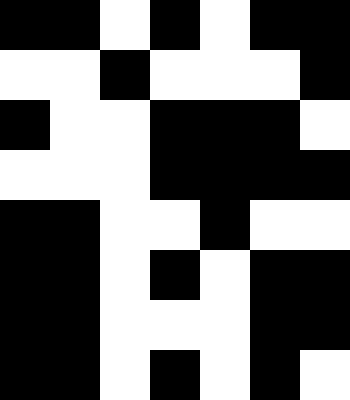[["black", "black", "white", "black", "white", "black", "black"], ["white", "white", "black", "white", "white", "white", "black"], ["black", "white", "white", "black", "black", "black", "white"], ["white", "white", "white", "black", "black", "black", "black"], ["black", "black", "white", "white", "black", "white", "white"], ["black", "black", "white", "black", "white", "black", "black"], ["black", "black", "white", "white", "white", "black", "black"], ["black", "black", "white", "black", "white", "black", "white"]]